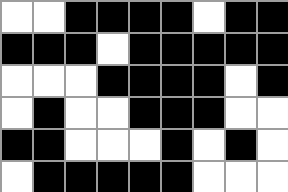[["white", "white", "black", "black", "black", "black", "white", "black", "black"], ["black", "black", "black", "white", "black", "black", "black", "black", "black"], ["white", "white", "white", "black", "black", "black", "black", "white", "black"], ["white", "black", "white", "white", "black", "black", "black", "white", "white"], ["black", "black", "white", "white", "white", "black", "white", "black", "white"], ["white", "black", "black", "black", "black", "black", "white", "white", "white"]]